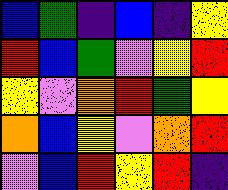[["blue", "green", "indigo", "blue", "indigo", "yellow"], ["red", "blue", "green", "violet", "yellow", "red"], ["yellow", "violet", "orange", "red", "green", "yellow"], ["orange", "blue", "yellow", "violet", "orange", "red"], ["violet", "blue", "red", "yellow", "red", "indigo"]]